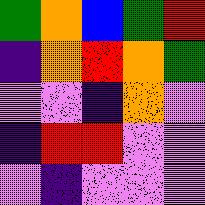[["green", "orange", "blue", "green", "red"], ["indigo", "orange", "red", "orange", "green"], ["violet", "violet", "indigo", "orange", "violet"], ["indigo", "red", "red", "violet", "violet"], ["violet", "indigo", "violet", "violet", "violet"]]